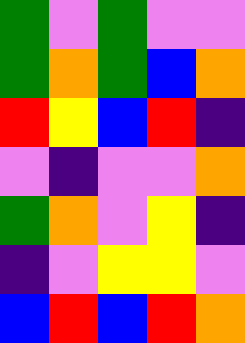[["green", "violet", "green", "violet", "violet"], ["green", "orange", "green", "blue", "orange"], ["red", "yellow", "blue", "red", "indigo"], ["violet", "indigo", "violet", "violet", "orange"], ["green", "orange", "violet", "yellow", "indigo"], ["indigo", "violet", "yellow", "yellow", "violet"], ["blue", "red", "blue", "red", "orange"]]